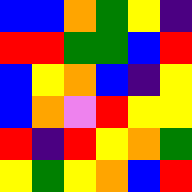[["blue", "blue", "orange", "green", "yellow", "indigo"], ["red", "red", "green", "green", "blue", "red"], ["blue", "yellow", "orange", "blue", "indigo", "yellow"], ["blue", "orange", "violet", "red", "yellow", "yellow"], ["red", "indigo", "red", "yellow", "orange", "green"], ["yellow", "green", "yellow", "orange", "blue", "red"]]